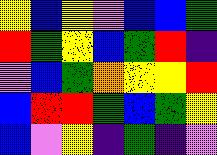[["yellow", "blue", "yellow", "violet", "blue", "blue", "green"], ["red", "green", "yellow", "blue", "green", "red", "indigo"], ["violet", "blue", "green", "orange", "yellow", "yellow", "red"], ["blue", "red", "red", "green", "blue", "green", "yellow"], ["blue", "violet", "yellow", "indigo", "green", "indigo", "violet"]]